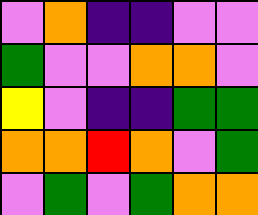[["violet", "orange", "indigo", "indigo", "violet", "violet"], ["green", "violet", "violet", "orange", "orange", "violet"], ["yellow", "violet", "indigo", "indigo", "green", "green"], ["orange", "orange", "red", "orange", "violet", "green"], ["violet", "green", "violet", "green", "orange", "orange"]]